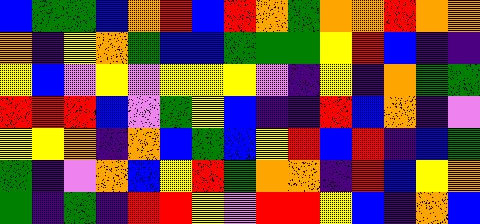[["blue", "green", "green", "blue", "orange", "red", "blue", "red", "orange", "green", "orange", "orange", "red", "orange", "orange"], ["orange", "indigo", "yellow", "orange", "green", "blue", "blue", "green", "green", "green", "yellow", "red", "blue", "indigo", "indigo"], ["yellow", "blue", "violet", "yellow", "violet", "yellow", "yellow", "yellow", "violet", "indigo", "yellow", "indigo", "orange", "green", "green"], ["red", "red", "red", "blue", "violet", "green", "yellow", "blue", "indigo", "indigo", "red", "blue", "orange", "indigo", "violet"], ["yellow", "yellow", "orange", "indigo", "orange", "blue", "green", "blue", "yellow", "red", "blue", "red", "indigo", "blue", "green"], ["green", "indigo", "violet", "orange", "blue", "yellow", "red", "green", "orange", "orange", "indigo", "red", "blue", "yellow", "orange"], ["green", "indigo", "green", "indigo", "red", "red", "yellow", "violet", "red", "red", "yellow", "blue", "indigo", "orange", "blue"]]